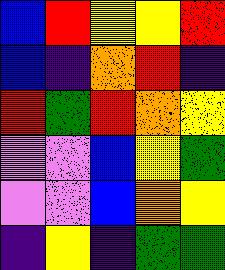[["blue", "red", "yellow", "yellow", "red"], ["blue", "indigo", "orange", "red", "indigo"], ["red", "green", "red", "orange", "yellow"], ["violet", "violet", "blue", "yellow", "green"], ["violet", "violet", "blue", "orange", "yellow"], ["indigo", "yellow", "indigo", "green", "green"]]